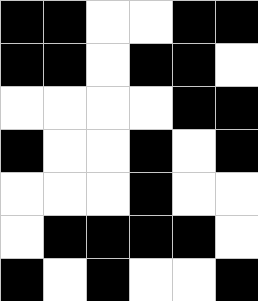[["black", "black", "white", "white", "black", "black"], ["black", "black", "white", "black", "black", "white"], ["white", "white", "white", "white", "black", "black"], ["black", "white", "white", "black", "white", "black"], ["white", "white", "white", "black", "white", "white"], ["white", "black", "black", "black", "black", "white"], ["black", "white", "black", "white", "white", "black"]]